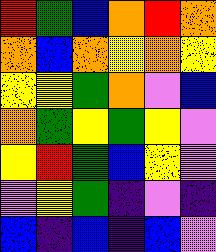[["red", "green", "blue", "orange", "red", "orange"], ["orange", "blue", "orange", "yellow", "orange", "yellow"], ["yellow", "yellow", "green", "orange", "violet", "blue"], ["orange", "green", "yellow", "green", "yellow", "violet"], ["yellow", "red", "green", "blue", "yellow", "violet"], ["violet", "yellow", "green", "indigo", "violet", "indigo"], ["blue", "indigo", "blue", "indigo", "blue", "violet"]]